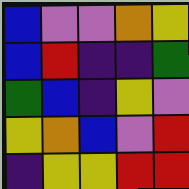[["blue", "violet", "violet", "orange", "yellow"], ["blue", "red", "indigo", "indigo", "green"], ["green", "blue", "indigo", "yellow", "violet"], ["yellow", "orange", "blue", "violet", "red"], ["indigo", "yellow", "yellow", "red", "red"]]